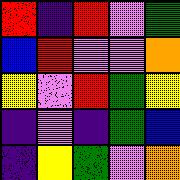[["red", "indigo", "red", "violet", "green"], ["blue", "red", "violet", "violet", "orange"], ["yellow", "violet", "red", "green", "yellow"], ["indigo", "violet", "indigo", "green", "blue"], ["indigo", "yellow", "green", "violet", "orange"]]